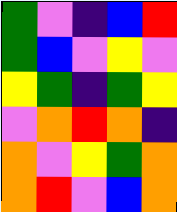[["green", "violet", "indigo", "blue", "red"], ["green", "blue", "violet", "yellow", "violet"], ["yellow", "green", "indigo", "green", "yellow"], ["violet", "orange", "red", "orange", "indigo"], ["orange", "violet", "yellow", "green", "orange"], ["orange", "red", "violet", "blue", "orange"]]